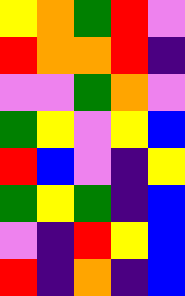[["yellow", "orange", "green", "red", "violet"], ["red", "orange", "orange", "red", "indigo"], ["violet", "violet", "green", "orange", "violet"], ["green", "yellow", "violet", "yellow", "blue"], ["red", "blue", "violet", "indigo", "yellow"], ["green", "yellow", "green", "indigo", "blue"], ["violet", "indigo", "red", "yellow", "blue"], ["red", "indigo", "orange", "indigo", "blue"]]